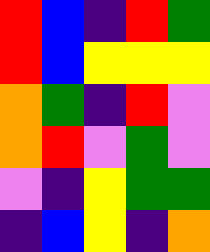[["red", "blue", "indigo", "red", "green"], ["red", "blue", "yellow", "yellow", "yellow"], ["orange", "green", "indigo", "red", "violet"], ["orange", "red", "violet", "green", "violet"], ["violet", "indigo", "yellow", "green", "green"], ["indigo", "blue", "yellow", "indigo", "orange"]]